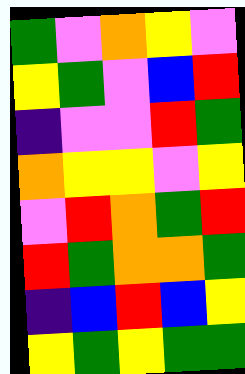[["green", "violet", "orange", "yellow", "violet"], ["yellow", "green", "violet", "blue", "red"], ["indigo", "violet", "violet", "red", "green"], ["orange", "yellow", "yellow", "violet", "yellow"], ["violet", "red", "orange", "green", "red"], ["red", "green", "orange", "orange", "green"], ["indigo", "blue", "red", "blue", "yellow"], ["yellow", "green", "yellow", "green", "green"]]